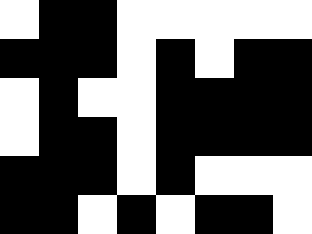[["white", "black", "black", "white", "white", "white", "white", "white"], ["black", "black", "black", "white", "black", "white", "black", "black"], ["white", "black", "white", "white", "black", "black", "black", "black"], ["white", "black", "black", "white", "black", "black", "black", "black"], ["black", "black", "black", "white", "black", "white", "white", "white"], ["black", "black", "white", "black", "white", "black", "black", "white"]]